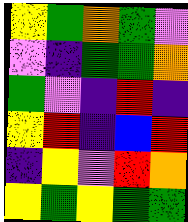[["yellow", "green", "orange", "green", "violet"], ["violet", "indigo", "green", "green", "orange"], ["green", "violet", "indigo", "red", "indigo"], ["yellow", "red", "indigo", "blue", "red"], ["indigo", "yellow", "violet", "red", "orange"], ["yellow", "green", "yellow", "green", "green"]]